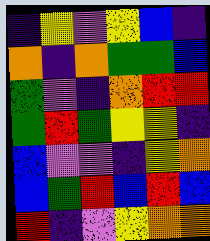[["indigo", "yellow", "violet", "yellow", "blue", "indigo"], ["orange", "indigo", "orange", "green", "green", "blue"], ["green", "violet", "indigo", "orange", "red", "red"], ["green", "red", "green", "yellow", "yellow", "indigo"], ["blue", "violet", "violet", "indigo", "yellow", "orange"], ["blue", "green", "red", "blue", "red", "blue"], ["red", "indigo", "violet", "yellow", "orange", "orange"]]